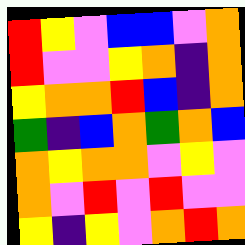[["red", "yellow", "violet", "blue", "blue", "violet", "orange"], ["red", "violet", "violet", "yellow", "orange", "indigo", "orange"], ["yellow", "orange", "orange", "red", "blue", "indigo", "orange"], ["green", "indigo", "blue", "orange", "green", "orange", "blue"], ["orange", "yellow", "orange", "orange", "violet", "yellow", "violet"], ["orange", "violet", "red", "violet", "red", "violet", "violet"], ["yellow", "indigo", "yellow", "violet", "orange", "red", "orange"]]